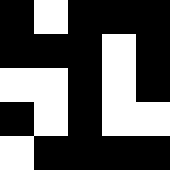[["black", "white", "black", "black", "black"], ["black", "black", "black", "white", "black"], ["white", "white", "black", "white", "black"], ["black", "white", "black", "white", "white"], ["white", "black", "black", "black", "black"]]